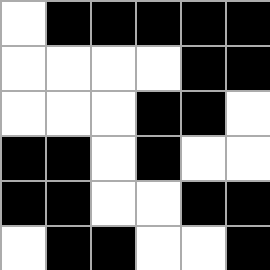[["white", "black", "black", "black", "black", "black"], ["white", "white", "white", "white", "black", "black"], ["white", "white", "white", "black", "black", "white"], ["black", "black", "white", "black", "white", "white"], ["black", "black", "white", "white", "black", "black"], ["white", "black", "black", "white", "white", "black"]]